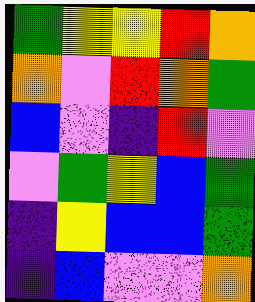[["green", "yellow", "yellow", "red", "orange"], ["orange", "violet", "red", "orange", "green"], ["blue", "violet", "indigo", "red", "violet"], ["violet", "green", "yellow", "blue", "green"], ["indigo", "yellow", "blue", "blue", "green"], ["indigo", "blue", "violet", "violet", "orange"]]